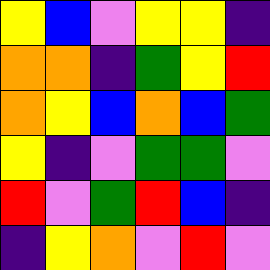[["yellow", "blue", "violet", "yellow", "yellow", "indigo"], ["orange", "orange", "indigo", "green", "yellow", "red"], ["orange", "yellow", "blue", "orange", "blue", "green"], ["yellow", "indigo", "violet", "green", "green", "violet"], ["red", "violet", "green", "red", "blue", "indigo"], ["indigo", "yellow", "orange", "violet", "red", "violet"]]